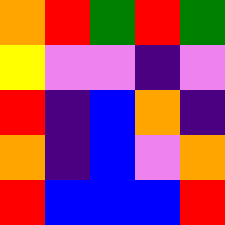[["orange", "red", "green", "red", "green"], ["yellow", "violet", "violet", "indigo", "violet"], ["red", "indigo", "blue", "orange", "indigo"], ["orange", "indigo", "blue", "violet", "orange"], ["red", "blue", "blue", "blue", "red"]]